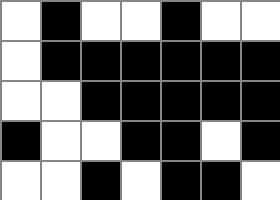[["white", "black", "white", "white", "black", "white", "white"], ["white", "black", "black", "black", "black", "black", "black"], ["white", "white", "black", "black", "black", "black", "black"], ["black", "white", "white", "black", "black", "white", "black"], ["white", "white", "black", "white", "black", "black", "white"]]